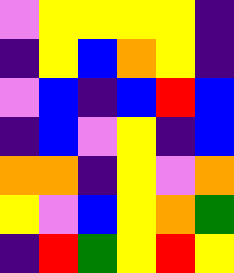[["violet", "yellow", "yellow", "yellow", "yellow", "indigo"], ["indigo", "yellow", "blue", "orange", "yellow", "indigo"], ["violet", "blue", "indigo", "blue", "red", "blue"], ["indigo", "blue", "violet", "yellow", "indigo", "blue"], ["orange", "orange", "indigo", "yellow", "violet", "orange"], ["yellow", "violet", "blue", "yellow", "orange", "green"], ["indigo", "red", "green", "yellow", "red", "yellow"]]